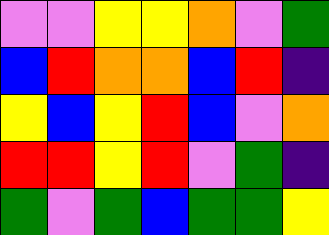[["violet", "violet", "yellow", "yellow", "orange", "violet", "green"], ["blue", "red", "orange", "orange", "blue", "red", "indigo"], ["yellow", "blue", "yellow", "red", "blue", "violet", "orange"], ["red", "red", "yellow", "red", "violet", "green", "indigo"], ["green", "violet", "green", "blue", "green", "green", "yellow"]]